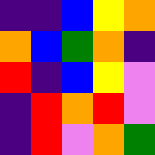[["indigo", "indigo", "blue", "yellow", "orange"], ["orange", "blue", "green", "orange", "indigo"], ["red", "indigo", "blue", "yellow", "violet"], ["indigo", "red", "orange", "red", "violet"], ["indigo", "red", "violet", "orange", "green"]]